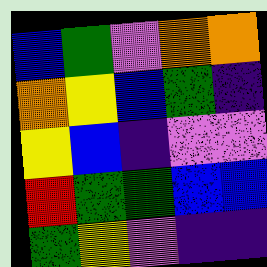[["blue", "green", "violet", "orange", "orange"], ["orange", "yellow", "blue", "green", "indigo"], ["yellow", "blue", "indigo", "violet", "violet"], ["red", "green", "green", "blue", "blue"], ["green", "yellow", "violet", "indigo", "indigo"]]